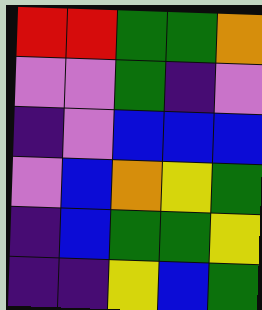[["red", "red", "green", "green", "orange"], ["violet", "violet", "green", "indigo", "violet"], ["indigo", "violet", "blue", "blue", "blue"], ["violet", "blue", "orange", "yellow", "green"], ["indigo", "blue", "green", "green", "yellow"], ["indigo", "indigo", "yellow", "blue", "green"]]